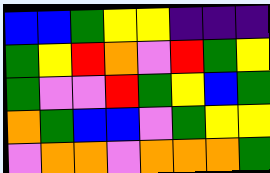[["blue", "blue", "green", "yellow", "yellow", "indigo", "indigo", "indigo"], ["green", "yellow", "red", "orange", "violet", "red", "green", "yellow"], ["green", "violet", "violet", "red", "green", "yellow", "blue", "green"], ["orange", "green", "blue", "blue", "violet", "green", "yellow", "yellow"], ["violet", "orange", "orange", "violet", "orange", "orange", "orange", "green"]]